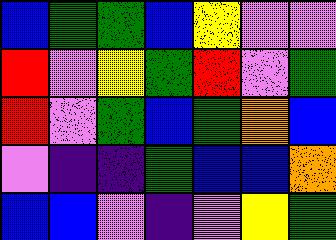[["blue", "green", "green", "blue", "yellow", "violet", "violet"], ["red", "violet", "yellow", "green", "red", "violet", "green"], ["red", "violet", "green", "blue", "green", "orange", "blue"], ["violet", "indigo", "indigo", "green", "blue", "blue", "orange"], ["blue", "blue", "violet", "indigo", "violet", "yellow", "green"]]